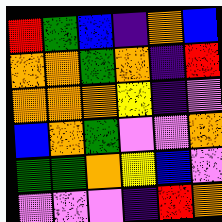[["red", "green", "blue", "indigo", "orange", "blue"], ["orange", "orange", "green", "orange", "indigo", "red"], ["orange", "orange", "orange", "yellow", "indigo", "violet"], ["blue", "orange", "green", "violet", "violet", "orange"], ["green", "green", "orange", "yellow", "blue", "violet"], ["violet", "violet", "violet", "indigo", "red", "orange"]]